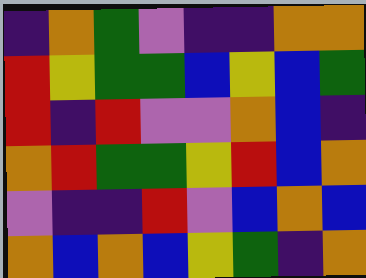[["indigo", "orange", "green", "violet", "indigo", "indigo", "orange", "orange"], ["red", "yellow", "green", "green", "blue", "yellow", "blue", "green"], ["red", "indigo", "red", "violet", "violet", "orange", "blue", "indigo"], ["orange", "red", "green", "green", "yellow", "red", "blue", "orange"], ["violet", "indigo", "indigo", "red", "violet", "blue", "orange", "blue"], ["orange", "blue", "orange", "blue", "yellow", "green", "indigo", "orange"]]